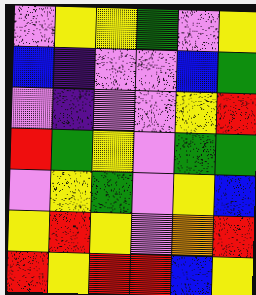[["violet", "yellow", "yellow", "green", "violet", "yellow"], ["blue", "indigo", "violet", "violet", "blue", "green"], ["violet", "indigo", "violet", "violet", "yellow", "red"], ["red", "green", "yellow", "violet", "green", "green"], ["violet", "yellow", "green", "violet", "yellow", "blue"], ["yellow", "red", "yellow", "violet", "orange", "red"], ["red", "yellow", "red", "red", "blue", "yellow"]]